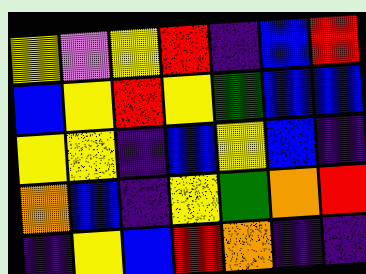[["yellow", "violet", "yellow", "red", "indigo", "blue", "red"], ["blue", "yellow", "red", "yellow", "green", "blue", "blue"], ["yellow", "yellow", "indigo", "blue", "yellow", "blue", "indigo"], ["orange", "blue", "indigo", "yellow", "green", "orange", "red"], ["indigo", "yellow", "blue", "red", "orange", "indigo", "indigo"]]